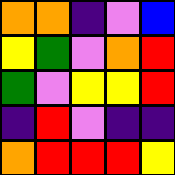[["orange", "orange", "indigo", "violet", "blue"], ["yellow", "green", "violet", "orange", "red"], ["green", "violet", "yellow", "yellow", "red"], ["indigo", "red", "violet", "indigo", "indigo"], ["orange", "red", "red", "red", "yellow"]]